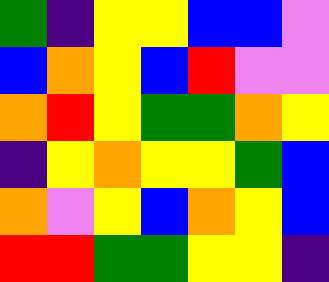[["green", "indigo", "yellow", "yellow", "blue", "blue", "violet"], ["blue", "orange", "yellow", "blue", "red", "violet", "violet"], ["orange", "red", "yellow", "green", "green", "orange", "yellow"], ["indigo", "yellow", "orange", "yellow", "yellow", "green", "blue"], ["orange", "violet", "yellow", "blue", "orange", "yellow", "blue"], ["red", "red", "green", "green", "yellow", "yellow", "indigo"]]